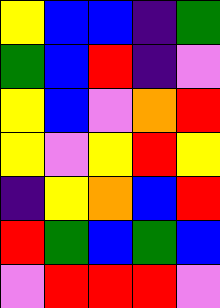[["yellow", "blue", "blue", "indigo", "green"], ["green", "blue", "red", "indigo", "violet"], ["yellow", "blue", "violet", "orange", "red"], ["yellow", "violet", "yellow", "red", "yellow"], ["indigo", "yellow", "orange", "blue", "red"], ["red", "green", "blue", "green", "blue"], ["violet", "red", "red", "red", "violet"]]